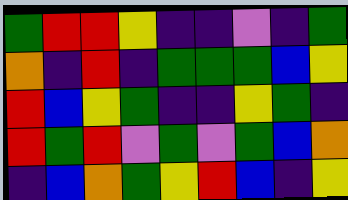[["green", "red", "red", "yellow", "indigo", "indigo", "violet", "indigo", "green"], ["orange", "indigo", "red", "indigo", "green", "green", "green", "blue", "yellow"], ["red", "blue", "yellow", "green", "indigo", "indigo", "yellow", "green", "indigo"], ["red", "green", "red", "violet", "green", "violet", "green", "blue", "orange"], ["indigo", "blue", "orange", "green", "yellow", "red", "blue", "indigo", "yellow"]]